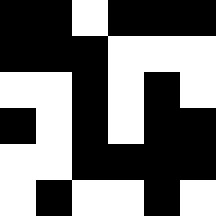[["black", "black", "white", "black", "black", "black"], ["black", "black", "black", "white", "white", "white"], ["white", "white", "black", "white", "black", "white"], ["black", "white", "black", "white", "black", "black"], ["white", "white", "black", "black", "black", "black"], ["white", "black", "white", "white", "black", "white"]]